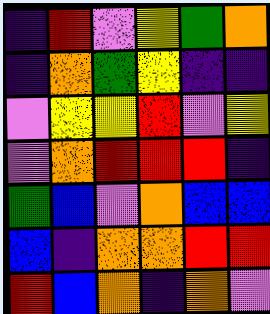[["indigo", "red", "violet", "yellow", "green", "orange"], ["indigo", "orange", "green", "yellow", "indigo", "indigo"], ["violet", "yellow", "yellow", "red", "violet", "yellow"], ["violet", "orange", "red", "red", "red", "indigo"], ["green", "blue", "violet", "orange", "blue", "blue"], ["blue", "indigo", "orange", "orange", "red", "red"], ["red", "blue", "orange", "indigo", "orange", "violet"]]